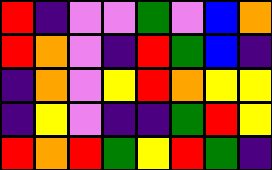[["red", "indigo", "violet", "violet", "green", "violet", "blue", "orange"], ["red", "orange", "violet", "indigo", "red", "green", "blue", "indigo"], ["indigo", "orange", "violet", "yellow", "red", "orange", "yellow", "yellow"], ["indigo", "yellow", "violet", "indigo", "indigo", "green", "red", "yellow"], ["red", "orange", "red", "green", "yellow", "red", "green", "indigo"]]